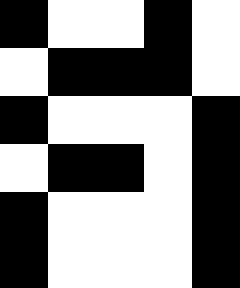[["black", "white", "white", "black", "white"], ["white", "black", "black", "black", "white"], ["black", "white", "white", "white", "black"], ["white", "black", "black", "white", "black"], ["black", "white", "white", "white", "black"], ["black", "white", "white", "white", "black"]]